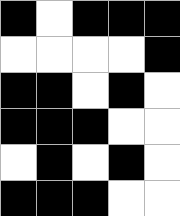[["black", "white", "black", "black", "black"], ["white", "white", "white", "white", "black"], ["black", "black", "white", "black", "white"], ["black", "black", "black", "white", "white"], ["white", "black", "white", "black", "white"], ["black", "black", "black", "white", "white"]]